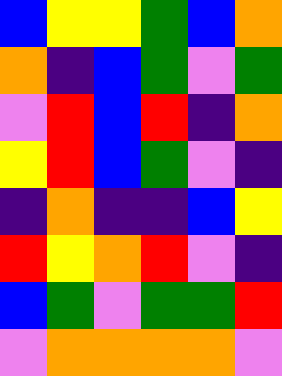[["blue", "yellow", "yellow", "green", "blue", "orange"], ["orange", "indigo", "blue", "green", "violet", "green"], ["violet", "red", "blue", "red", "indigo", "orange"], ["yellow", "red", "blue", "green", "violet", "indigo"], ["indigo", "orange", "indigo", "indigo", "blue", "yellow"], ["red", "yellow", "orange", "red", "violet", "indigo"], ["blue", "green", "violet", "green", "green", "red"], ["violet", "orange", "orange", "orange", "orange", "violet"]]